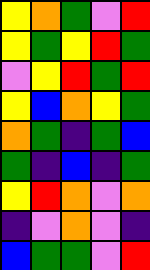[["yellow", "orange", "green", "violet", "red"], ["yellow", "green", "yellow", "red", "green"], ["violet", "yellow", "red", "green", "red"], ["yellow", "blue", "orange", "yellow", "green"], ["orange", "green", "indigo", "green", "blue"], ["green", "indigo", "blue", "indigo", "green"], ["yellow", "red", "orange", "violet", "orange"], ["indigo", "violet", "orange", "violet", "indigo"], ["blue", "green", "green", "violet", "red"]]